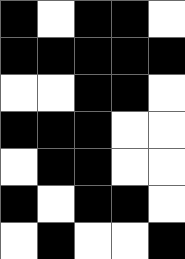[["black", "white", "black", "black", "white"], ["black", "black", "black", "black", "black"], ["white", "white", "black", "black", "white"], ["black", "black", "black", "white", "white"], ["white", "black", "black", "white", "white"], ["black", "white", "black", "black", "white"], ["white", "black", "white", "white", "black"]]